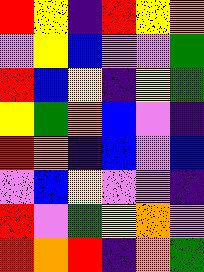[["red", "yellow", "indigo", "red", "yellow", "orange"], ["violet", "yellow", "blue", "violet", "violet", "green"], ["red", "blue", "yellow", "indigo", "yellow", "green"], ["yellow", "green", "orange", "blue", "violet", "indigo"], ["red", "orange", "indigo", "blue", "violet", "blue"], ["violet", "blue", "yellow", "violet", "violet", "indigo"], ["red", "violet", "green", "yellow", "orange", "violet"], ["red", "orange", "red", "indigo", "orange", "green"]]